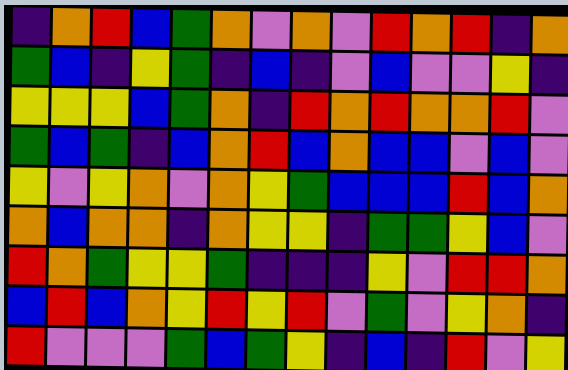[["indigo", "orange", "red", "blue", "green", "orange", "violet", "orange", "violet", "red", "orange", "red", "indigo", "orange"], ["green", "blue", "indigo", "yellow", "green", "indigo", "blue", "indigo", "violet", "blue", "violet", "violet", "yellow", "indigo"], ["yellow", "yellow", "yellow", "blue", "green", "orange", "indigo", "red", "orange", "red", "orange", "orange", "red", "violet"], ["green", "blue", "green", "indigo", "blue", "orange", "red", "blue", "orange", "blue", "blue", "violet", "blue", "violet"], ["yellow", "violet", "yellow", "orange", "violet", "orange", "yellow", "green", "blue", "blue", "blue", "red", "blue", "orange"], ["orange", "blue", "orange", "orange", "indigo", "orange", "yellow", "yellow", "indigo", "green", "green", "yellow", "blue", "violet"], ["red", "orange", "green", "yellow", "yellow", "green", "indigo", "indigo", "indigo", "yellow", "violet", "red", "red", "orange"], ["blue", "red", "blue", "orange", "yellow", "red", "yellow", "red", "violet", "green", "violet", "yellow", "orange", "indigo"], ["red", "violet", "violet", "violet", "green", "blue", "green", "yellow", "indigo", "blue", "indigo", "red", "violet", "yellow"]]